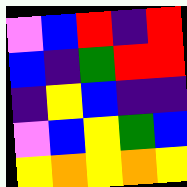[["violet", "blue", "red", "indigo", "red"], ["blue", "indigo", "green", "red", "red"], ["indigo", "yellow", "blue", "indigo", "indigo"], ["violet", "blue", "yellow", "green", "blue"], ["yellow", "orange", "yellow", "orange", "yellow"]]